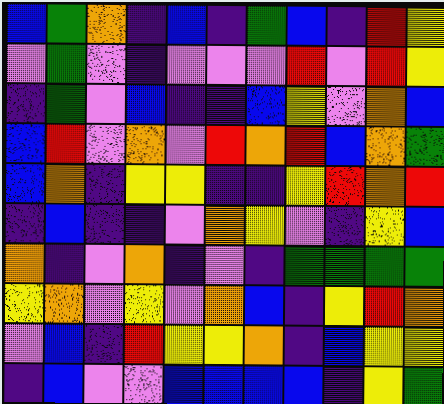[["blue", "green", "orange", "indigo", "blue", "indigo", "green", "blue", "indigo", "red", "yellow"], ["violet", "green", "violet", "indigo", "violet", "violet", "violet", "red", "violet", "red", "yellow"], ["indigo", "green", "violet", "blue", "indigo", "indigo", "blue", "yellow", "violet", "orange", "blue"], ["blue", "red", "violet", "orange", "violet", "red", "orange", "red", "blue", "orange", "green"], ["blue", "orange", "indigo", "yellow", "yellow", "indigo", "indigo", "yellow", "red", "orange", "red"], ["indigo", "blue", "indigo", "indigo", "violet", "orange", "yellow", "violet", "indigo", "yellow", "blue"], ["orange", "indigo", "violet", "orange", "indigo", "violet", "indigo", "green", "green", "green", "green"], ["yellow", "orange", "violet", "yellow", "violet", "orange", "blue", "indigo", "yellow", "red", "orange"], ["violet", "blue", "indigo", "red", "yellow", "yellow", "orange", "indigo", "blue", "yellow", "yellow"], ["indigo", "blue", "violet", "violet", "blue", "blue", "blue", "blue", "indigo", "yellow", "green"]]